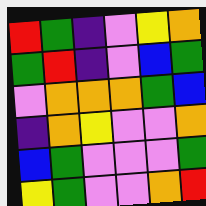[["red", "green", "indigo", "violet", "yellow", "orange"], ["green", "red", "indigo", "violet", "blue", "green"], ["violet", "orange", "orange", "orange", "green", "blue"], ["indigo", "orange", "yellow", "violet", "violet", "orange"], ["blue", "green", "violet", "violet", "violet", "green"], ["yellow", "green", "violet", "violet", "orange", "red"]]